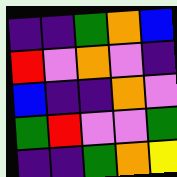[["indigo", "indigo", "green", "orange", "blue"], ["red", "violet", "orange", "violet", "indigo"], ["blue", "indigo", "indigo", "orange", "violet"], ["green", "red", "violet", "violet", "green"], ["indigo", "indigo", "green", "orange", "yellow"]]